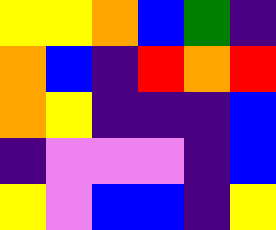[["yellow", "yellow", "orange", "blue", "green", "indigo"], ["orange", "blue", "indigo", "red", "orange", "red"], ["orange", "yellow", "indigo", "indigo", "indigo", "blue"], ["indigo", "violet", "violet", "violet", "indigo", "blue"], ["yellow", "violet", "blue", "blue", "indigo", "yellow"]]